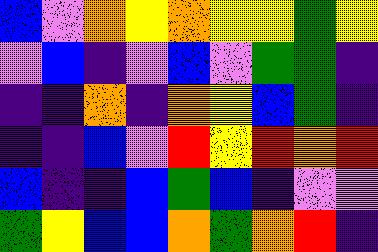[["blue", "violet", "orange", "yellow", "orange", "yellow", "yellow", "green", "yellow"], ["violet", "blue", "indigo", "violet", "blue", "violet", "green", "green", "indigo"], ["indigo", "indigo", "orange", "indigo", "orange", "yellow", "blue", "green", "indigo"], ["indigo", "indigo", "blue", "violet", "red", "yellow", "red", "orange", "red"], ["blue", "indigo", "indigo", "blue", "green", "blue", "indigo", "violet", "violet"], ["green", "yellow", "blue", "blue", "orange", "green", "orange", "red", "indigo"]]